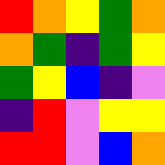[["red", "orange", "yellow", "green", "orange"], ["orange", "green", "indigo", "green", "yellow"], ["green", "yellow", "blue", "indigo", "violet"], ["indigo", "red", "violet", "yellow", "yellow"], ["red", "red", "violet", "blue", "orange"]]